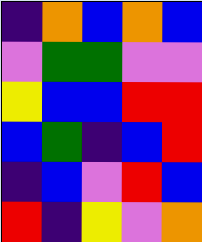[["indigo", "orange", "blue", "orange", "blue"], ["violet", "green", "green", "violet", "violet"], ["yellow", "blue", "blue", "red", "red"], ["blue", "green", "indigo", "blue", "red"], ["indigo", "blue", "violet", "red", "blue"], ["red", "indigo", "yellow", "violet", "orange"]]